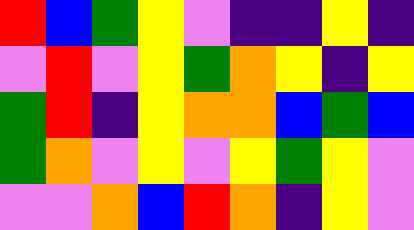[["red", "blue", "green", "yellow", "violet", "indigo", "indigo", "yellow", "indigo"], ["violet", "red", "violet", "yellow", "green", "orange", "yellow", "indigo", "yellow"], ["green", "red", "indigo", "yellow", "orange", "orange", "blue", "green", "blue"], ["green", "orange", "violet", "yellow", "violet", "yellow", "green", "yellow", "violet"], ["violet", "violet", "orange", "blue", "red", "orange", "indigo", "yellow", "violet"]]